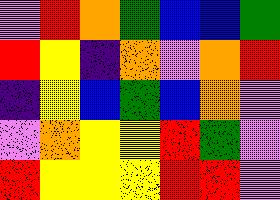[["violet", "red", "orange", "green", "blue", "blue", "green"], ["red", "yellow", "indigo", "orange", "violet", "orange", "red"], ["indigo", "yellow", "blue", "green", "blue", "orange", "violet"], ["violet", "orange", "yellow", "yellow", "red", "green", "violet"], ["red", "yellow", "yellow", "yellow", "red", "red", "violet"]]